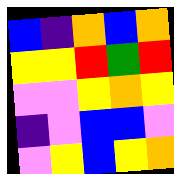[["blue", "indigo", "orange", "blue", "orange"], ["yellow", "yellow", "red", "green", "red"], ["violet", "violet", "yellow", "orange", "yellow"], ["indigo", "violet", "blue", "blue", "violet"], ["violet", "yellow", "blue", "yellow", "orange"]]